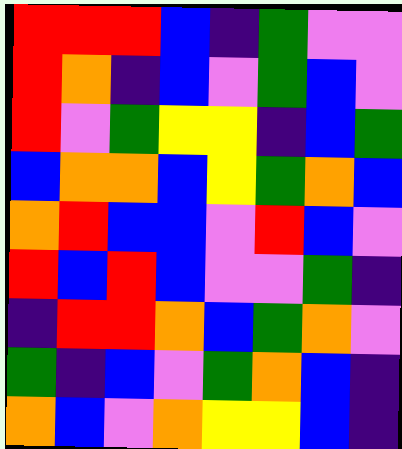[["red", "red", "red", "blue", "indigo", "green", "violet", "violet"], ["red", "orange", "indigo", "blue", "violet", "green", "blue", "violet"], ["red", "violet", "green", "yellow", "yellow", "indigo", "blue", "green"], ["blue", "orange", "orange", "blue", "yellow", "green", "orange", "blue"], ["orange", "red", "blue", "blue", "violet", "red", "blue", "violet"], ["red", "blue", "red", "blue", "violet", "violet", "green", "indigo"], ["indigo", "red", "red", "orange", "blue", "green", "orange", "violet"], ["green", "indigo", "blue", "violet", "green", "orange", "blue", "indigo"], ["orange", "blue", "violet", "orange", "yellow", "yellow", "blue", "indigo"]]